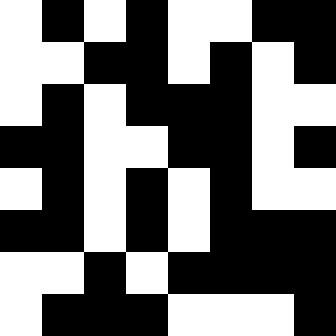[["white", "black", "white", "black", "white", "white", "black", "black"], ["white", "white", "black", "black", "white", "black", "white", "black"], ["white", "black", "white", "black", "black", "black", "white", "white"], ["black", "black", "white", "white", "black", "black", "white", "black"], ["white", "black", "white", "black", "white", "black", "white", "white"], ["black", "black", "white", "black", "white", "black", "black", "black"], ["white", "white", "black", "white", "black", "black", "black", "black"], ["white", "black", "black", "black", "white", "white", "white", "black"]]